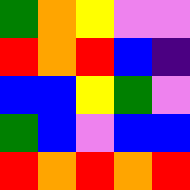[["green", "orange", "yellow", "violet", "violet"], ["red", "orange", "red", "blue", "indigo"], ["blue", "blue", "yellow", "green", "violet"], ["green", "blue", "violet", "blue", "blue"], ["red", "orange", "red", "orange", "red"]]